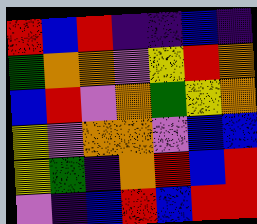[["red", "blue", "red", "indigo", "indigo", "blue", "indigo"], ["green", "orange", "orange", "violet", "yellow", "red", "orange"], ["blue", "red", "violet", "orange", "green", "yellow", "orange"], ["yellow", "violet", "orange", "orange", "violet", "blue", "blue"], ["yellow", "green", "indigo", "orange", "red", "blue", "red"], ["violet", "indigo", "blue", "red", "blue", "red", "red"]]